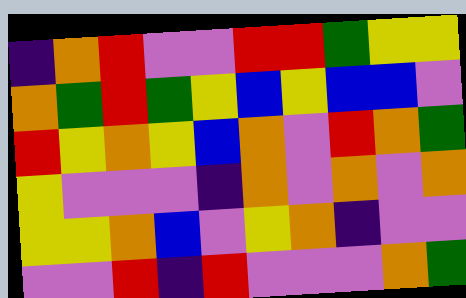[["indigo", "orange", "red", "violet", "violet", "red", "red", "green", "yellow", "yellow"], ["orange", "green", "red", "green", "yellow", "blue", "yellow", "blue", "blue", "violet"], ["red", "yellow", "orange", "yellow", "blue", "orange", "violet", "red", "orange", "green"], ["yellow", "violet", "violet", "violet", "indigo", "orange", "violet", "orange", "violet", "orange"], ["yellow", "yellow", "orange", "blue", "violet", "yellow", "orange", "indigo", "violet", "violet"], ["violet", "violet", "red", "indigo", "red", "violet", "violet", "violet", "orange", "green"]]